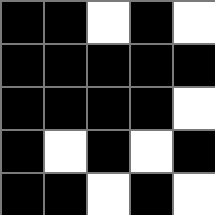[["black", "black", "white", "black", "white"], ["black", "black", "black", "black", "black"], ["black", "black", "black", "black", "white"], ["black", "white", "black", "white", "black"], ["black", "black", "white", "black", "white"]]